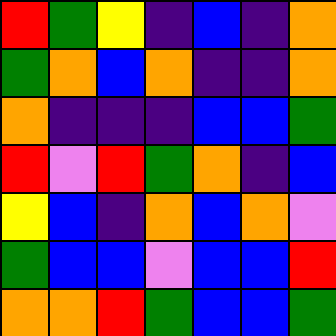[["red", "green", "yellow", "indigo", "blue", "indigo", "orange"], ["green", "orange", "blue", "orange", "indigo", "indigo", "orange"], ["orange", "indigo", "indigo", "indigo", "blue", "blue", "green"], ["red", "violet", "red", "green", "orange", "indigo", "blue"], ["yellow", "blue", "indigo", "orange", "blue", "orange", "violet"], ["green", "blue", "blue", "violet", "blue", "blue", "red"], ["orange", "orange", "red", "green", "blue", "blue", "green"]]